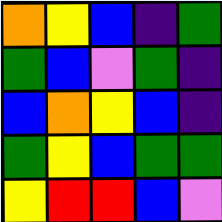[["orange", "yellow", "blue", "indigo", "green"], ["green", "blue", "violet", "green", "indigo"], ["blue", "orange", "yellow", "blue", "indigo"], ["green", "yellow", "blue", "green", "green"], ["yellow", "red", "red", "blue", "violet"]]